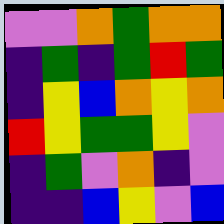[["violet", "violet", "orange", "green", "orange", "orange"], ["indigo", "green", "indigo", "green", "red", "green"], ["indigo", "yellow", "blue", "orange", "yellow", "orange"], ["red", "yellow", "green", "green", "yellow", "violet"], ["indigo", "green", "violet", "orange", "indigo", "violet"], ["indigo", "indigo", "blue", "yellow", "violet", "blue"]]